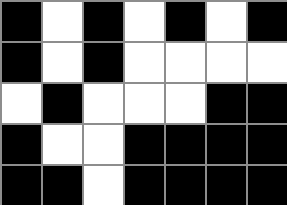[["black", "white", "black", "white", "black", "white", "black"], ["black", "white", "black", "white", "white", "white", "white"], ["white", "black", "white", "white", "white", "black", "black"], ["black", "white", "white", "black", "black", "black", "black"], ["black", "black", "white", "black", "black", "black", "black"]]